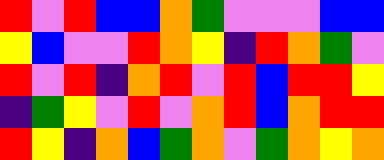[["red", "violet", "red", "blue", "blue", "orange", "green", "violet", "violet", "violet", "blue", "blue"], ["yellow", "blue", "violet", "violet", "red", "orange", "yellow", "indigo", "red", "orange", "green", "violet"], ["red", "violet", "red", "indigo", "orange", "red", "violet", "red", "blue", "red", "red", "yellow"], ["indigo", "green", "yellow", "violet", "red", "violet", "orange", "red", "blue", "orange", "red", "red"], ["red", "yellow", "indigo", "orange", "blue", "green", "orange", "violet", "green", "orange", "yellow", "orange"]]